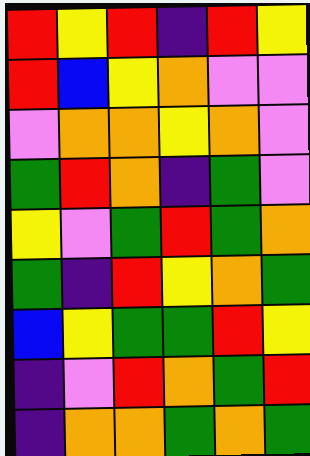[["red", "yellow", "red", "indigo", "red", "yellow"], ["red", "blue", "yellow", "orange", "violet", "violet"], ["violet", "orange", "orange", "yellow", "orange", "violet"], ["green", "red", "orange", "indigo", "green", "violet"], ["yellow", "violet", "green", "red", "green", "orange"], ["green", "indigo", "red", "yellow", "orange", "green"], ["blue", "yellow", "green", "green", "red", "yellow"], ["indigo", "violet", "red", "orange", "green", "red"], ["indigo", "orange", "orange", "green", "orange", "green"]]